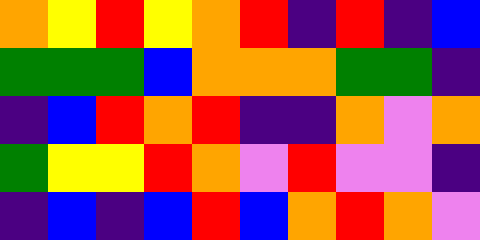[["orange", "yellow", "red", "yellow", "orange", "red", "indigo", "red", "indigo", "blue"], ["green", "green", "green", "blue", "orange", "orange", "orange", "green", "green", "indigo"], ["indigo", "blue", "red", "orange", "red", "indigo", "indigo", "orange", "violet", "orange"], ["green", "yellow", "yellow", "red", "orange", "violet", "red", "violet", "violet", "indigo"], ["indigo", "blue", "indigo", "blue", "red", "blue", "orange", "red", "orange", "violet"]]